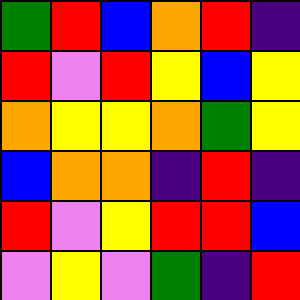[["green", "red", "blue", "orange", "red", "indigo"], ["red", "violet", "red", "yellow", "blue", "yellow"], ["orange", "yellow", "yellow", "orange", "green", "yellow"], ["blue", "orange", "orange", "indigo", "red", "indigo"], ["red", "violet", "yellow", "red", "red", "blue"], ["violet", "yellow", "violet", "green", "indigo", "red"]]